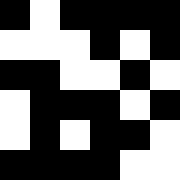[["black", "white", "black", "black", "black", "black"], ["white", "white", "white", "black", "white", "black"], ["black", "black", "white", "white", "black", "white"], ["white", "black", "black", "black", "white", "black"], ["white", "black", "white", "black", "black", "white"], ["black", "black", "black", "black", "white", "white"]]